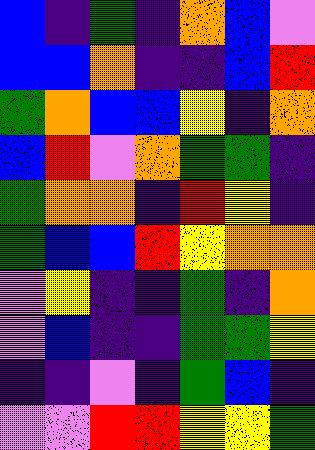[["blue", "indigo", "green", "indigo", "orange", "blue", "violet"], ["blue", "blue", "orange", "indigo", "indigo", "blue", "red"], ["green", "orange", "blue", "blue", "yellow", "indigo", "orange"], ["blue", "red", "violet", "orange", "green", "green", "indigo"], ["green", "orange", "orange", "indigo", "red", "yellow", "indigo"], ["green", "blue", "blue", "red", "yellow", "orange", "orange"], ["violet", "yellow", "indigo", "indigo", "green", "indigo", "orange"], ["violet", "blue", "indigo", "indigo", "green", "green", "yellow"], ["indigo", "indigo", "violet", "indigo", "green", "blue", "indigo"], ["violet", "violet", "red", "red", "yellow", "yellow", "green"]]